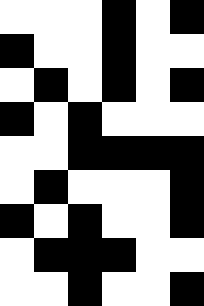[["white", "white", "white", "black", "white", "black"], ["black", "white", "white", "black", "white", "white"], ["white", "black", "white", "black", "white", "black"], ["black", "white", "black", "white", "white", "white"], ["white", "white", "black", "black", "black", "black"], ["white", "black", "white", "white", "white", "black"], ["black", "white", "black", "white", "white", "black"], ["white", "black", "black", "black", "white", "white"], ["white", "white", "black", "white", "white", "black"]]